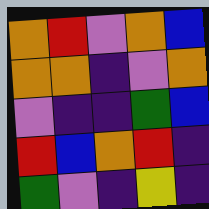[["orange", "red", "violet", "orange", "blue"], ["orange", "orange", "indigo", "violet", "orange"], ["violet", "indigo", "indigo", "green", "blue"], ["red", "blue", "orange", "red", "indigo"], ["green", "violet", "indigo", "yellow", "indigo"]]